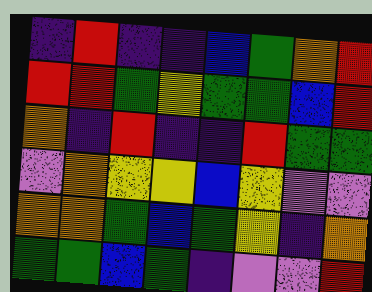[["indigo", "red", "indigo", "indigo", "blue", "green", "orange", "red"], ["red", "red", "green", "yellow", "green", "green", "blue", "red"], ["orange", "indigo", "red", "indigo", "indigo", "red", "green", "green"], ["violet", "orange", "yellow", "yellow", "blue", "yellow", "violet", "violet"], ["orange", "orange", "green", "blue", "green", "yellow", "indigo", "orange"], ["green", "green", "blue", "green", "indigo", "violet", "violet", "red"]]